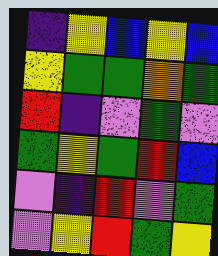[["indigo", "yellow", "blue", "yellow", "blue"], ["yellow", "green", "green", "orange", "green"], ["red", "indigo", "violet", "green", "violet"], ["green", "yellow", "green", "red", "blue"], ["violet", "indigo", "red", "violet", "green"], ["violet", "yellow", "red", "green", "yellow"]]